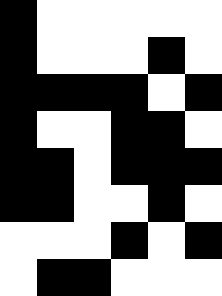[["black", "white", "white", "white", "white", "white"], ["black", "white", "white", "white", "black", "white"], ["black", "black", "black", "black", "white", "black"], ["black", "white", "white", "black", "black", "white"], ["black", "black", "white", "black", "black", "black"], ["black", "black", "white", "white", "black", "white"], ["white", "white", "white", "black", "white", "black"], ["white", "black", "black", "white", "white", "white"]]